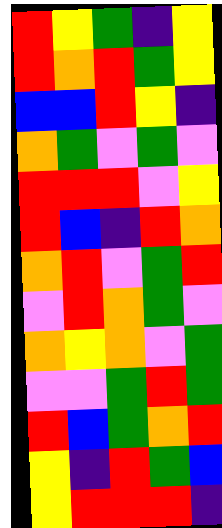[["red", "yellow", "green", "indigo", "yellow"], ["red", "orange", "red", "green", "yellow"], ["blue", "blue", "red", "yellow", "indigo"], ["orange", "green", "violet", "green", "violet"], ["red", "red", "red", "violet", "yellow"], ["red", "blue", "indigo", "red", "orange"], ["orange", "red", "violet", "green", "red"], ["violet", "red", "orange", "green", "violet"], ["orange", "yellow", "orange", "violet", "green"], ["violet", "violet", "green", "red", "green"], ["red", "blue", "green", "orange", "red"], ["yellow", "indigo", "red", "green", "blue"], ["yellow", "red", "red", "red", "indigo"]]